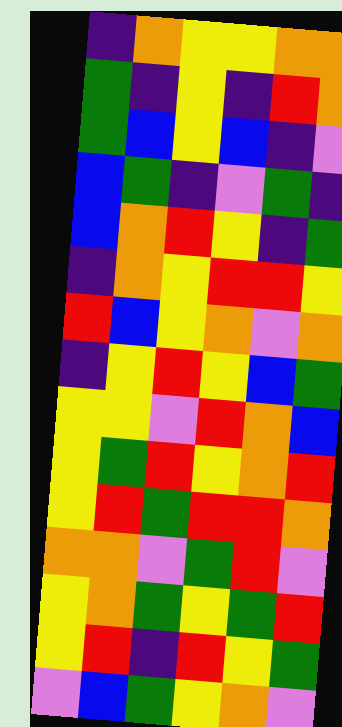[["indigo", "orange", "yellow", "yellow", "orange", "orange"], ["green", "indigo", "yellow", "indigo", "red", "orange"], ["green", "blue", "yellow", "blue", "indigo", "violet"], ["blue", "green", "indigo", "violet", "green", "indigo"], ["blue", "orange", "red", "yellow", "indigo", "green"], ["indigo", "orange", "yellow", "red", "red", "yellow"], ["red", "blue", "yellow", "orange", "violet", "orange"], ["indigo", "yellow", "red", "yellow", "blue", "green"], ["yellow", "yellow", "violet", "red", "orange", "blue"], ["yellow", "green", "red", "yellow", "orange", "red"], ["yellow", "red", "green", "red", "red", "orange"], ["orange", "orange", "violet", "green", "red", "violet"], ["yellow", "orange", "green", "yellow", "green", "red"], ["yellow", "red", "indigo", "red", "yellow", "green"], ["violet", "blue", "green", "yellow", "orange", "violet"]]